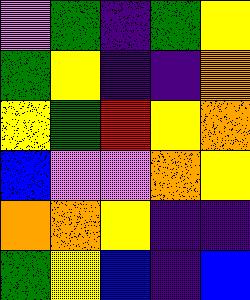[["violet", "green", "indigo", "green", "yellow"], ["green", "yellow", "indigo", "indigo", "orange"], ["yellow", "green", "red", "yellow", "orange"], ["blue", "violet", "violet", "orange", "yellow"], ["orange", "orange", "yellow", "indigo", "indigo"], ["green", "yellow", "blue", "indigo", "blue"]]